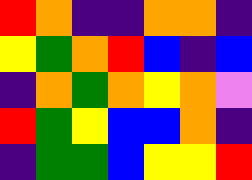[["red", "orange", "indigo", "indigo", "orange", "orange", "indigo"], ["yellow", "green", "orange", "red", "blue", "indigo", "blue"], ["indigo", "orange", "green", "orange", "yellow", "orange", "violet"], ["red", "green", "yellow", "blue", "blue", "orange", "indigo"], ["indigo", "green", "green", "blue", "yellow", "yellow", "red"]]